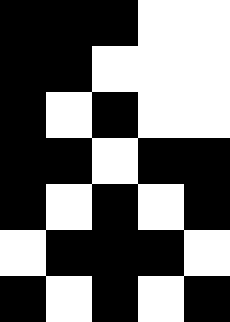[["black", "black", "black", "white", "white"], ["black", "black", "white", "white", "white"], ["black", "white", "black", "white", "white"], ["black", "black", "white", "black", "black"], ["black", "white", "black", "white", "black"], ["white", "black", "black", "black", "white"], ["black", "white", "black", "white", "black"]]